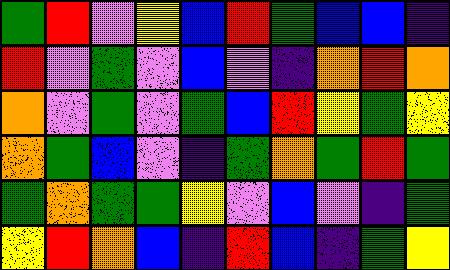[["green", "red", "violet", "yellow", "blue", "red", "green", "blue", "blue", "indigo"], ["red", "violet", "green", "violet", "blue", "violet", "indigo", "orange", "red", "orange"], ["orange", "violet", "green", "violet", "green", "blue", "red", "yellow", "green", "yellow"], ["orange", "green", "blue", "violet", "indigo", "green", "orange", "green", "red", "green"], ["green", "orange", "green", "green", "yellow", "violet", "blue", "violet", "indigo", "green"], ["yellow", "red", "orange", "blue", "indigo", "red", "blue", "indigo", "green", "yellow"]]